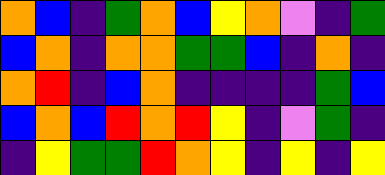[["orange", "blue", "indigo", "green", "orange", "blue", "yellow", "orange", "violet", "indigo", "green"], ["blue", "orange", "indigo", "orange", "orange", "green", "green", "blue", "indigo", "orange", "indigo"], ["orange", "red", "indigo", "blue", "orange", "indigo", "indigo", "indigo", "indigo", "green", "blue"], ["blue", "orange", "blue", "red", "orange", "red", "yellow", "indigo", "violet", "green", "indigo"], ["indigo", "yellow", "green", "green", "red", "orange", "yellow", "indigo", "yellow", "indigo", "yellow"]]